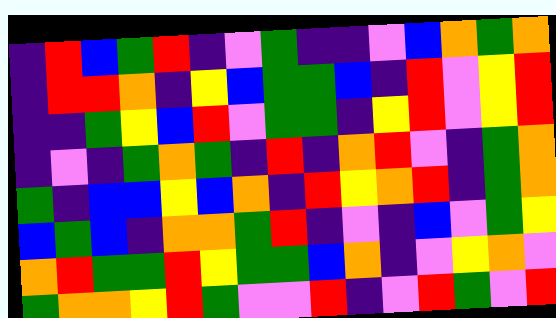[["indigo", "red", "blue", "green", "red", "indigo", "violet", "green", "indigo", "indigo", "violet", "blue", "orange", "green", "orange"], ["indigo", "red", "red", "orange", "indigo", "yellow", "blue", "green", "green", "blue", "indigo", "red", "violet", "yellow", "red"], ["indigo", "indigo", "green", "yellow", "blue", "red", "violet", "green", "green", "indigo", "yellow", "red", "violet", "yellow", "red"], ["indigo", "violet", "indigo", "green", "orange", "green", "indigo", "red", "indigo", "orange", "red", "violet", "indigo", "green", "orange"], ["green", "indigo", "blue", "blue", "yellow", "blue", "orange", "indigo", "red", "yellow", "orange", "red", "indigo", "green", "orange"], ["blue", "green", "blue", "indigo", "orange", "orange", "green", "red", "indigo", "violet", "indigo", "blue", "violet", "green", "yellow"], ["orange", "red", "green", "green", "red", "yellow", "green", "green", "blue", "orange", "indigo", "violet", "yellow", "orange", "violet"], ["green", "orange", "orange", "yellow", "red", "green", "violet", "violet", "red", "indigo", "violet", "red", "green", "violet", "red"]]